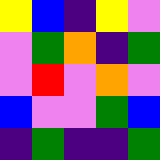[["yellow", "blue", "indigo", "yellow", "violet"], ["violet", "green", "orange", "indigo", "green"], ["violet", "red", "violet", "orange", "violet"], ["blue", "violet", "violet", "green", "blue"], ["indigo", "green", "indigo", "indigo", "green"]]